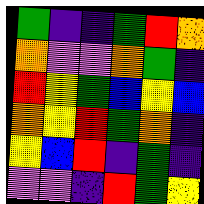[["green", "indigo", "indigo", "green", "red", "orange"], ["orange", "violet", "violet", "orange", "green", "indigo"], ["red", "yellow", "green", "blue", "yellow", "blue"], ["orange", "yellow", "red", "green", "orange", "indigo"], ["yellow", "blue", "red", "indigo", "green", "indigo"], ["violet", "violet", "indigo", "red", "green", "yellow"]]